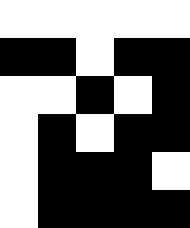[["white", "white", "white", "white", "white"], ["black", "black", "white", "black", "black"], ["white", "white", "black", "white", "black"], ["white", "black", "white", "black", "black"], ["white", "black", "black", "black", "white"], ["white", "black", "black", "black", "black"]]